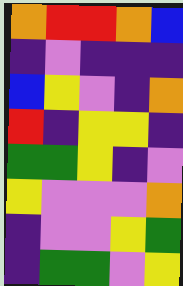[["orange", "red", "red", "orange", "blue"], ["indigo", "violet", "indigo", "indigo", "indigo"], ["blue", "yellow", "violet", "indigo", "orange"], ["red", "indigo", "yellow", "yellow", "indigo"], ["green", "green", "yellow", "indigo", "violet"], ["yellow", "violet", "violet", "violet", "orange"], ["indigo", "violet", "violet", "yellow", "green"], ["indigo", "green", "green", "violet", "yellow"]]